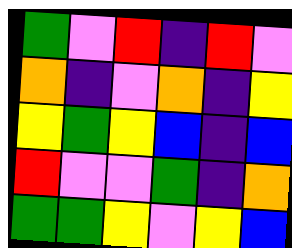[["green", "violet", "red", "indigo", "red", "violet"], ["orange", "indigo", "violet", "orange", "indigo", "yellow"], ["yellow", "green", "yellow", "blue", "indigo", "blue"], ["red", "violet", "violet", "green", "indigo", "orange"], ["green", "green", "yellow", "violet", "yellow", "blue"]]